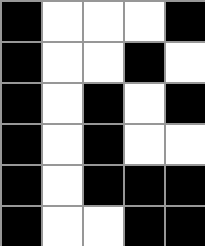[["black", "white", "white", "white", "black"], ["black", "white", "white", "black", "white"], ["black", "white", "black", "white", "black"], ["black", "white", "black", "white", "white"], ["black", "white", "black", "black", "black"], ["black", "white", "white", "black", "black"]]